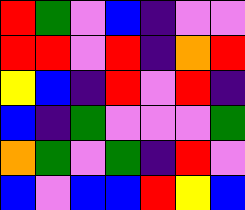[["red", "green", "violet", "blue", "indigo", "violet", "violet"], ["red", "red", "violet", "red", "indigo", "orange", "red"], ["yellow", "blue", "indigo", "red", "violet", "red", "indigo"], ["blue", "indigo", "green", "violet", "violet", "violet", "green"], ["orange", "green", "violet", "green", "indigo", "red", "violet"], ["blue", "violet", "blue", "blue", "red", "yellow", "blue"]]